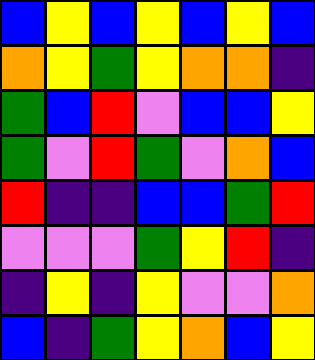[["blue", "yellow", "blue", "yellow", "blue", "yellow", "blue"], ["orange", "yellow", "green", "yellow", "orange", "orange", "indigo"], ["green", "blue", "red", "violet", "blue", "blue", "yellow"], ["green", "violet", "red", "green", "violet", "orange", "blue"], ["red", "indigo", "indigo", "blue", "blue", "green", "red"], ["violet", "violet", "violet", "green", "yellow", "red", "indigo"], ["indigo", "yellow", "indigo", "yellow", "violet", "violet", "orange"], ["blue", "indigo", "green", "yellow", "orange", "blue", "yellow"]]